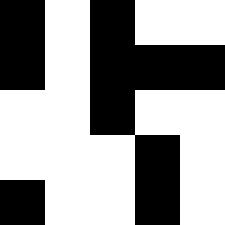[["black", "white", "black", "white", "white"], ["black", "white", "black", "black", "black"], ["white", "white", "black", "white", "white"], ["white", "white", "white", "black", "white"], ["black", "white", "white", "black", "white"]]